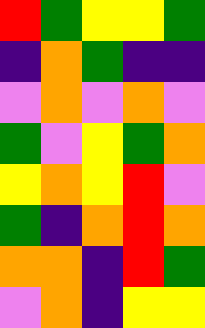[["red", "green", "yellow", "yellow", "green"], ["indigo", "orange", "green", "indigo", "indigo"], ["violet", "orange", "violet", "orange", "violet"], ["green", "violet", "yellow", "green", "orange"], ["yellow", "orange", "yellow", "red", "violet"], ["green", "indigo", "orange", "red", "orange"], ["orange", "orange", "indigo", "red", "green"], ["violet", "orange", "indigo", "yellow", "yellow"]]